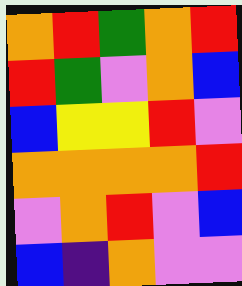[["orange", "red", "green", "orange", "red"], ["red", "green", "violet", "orange", "blue"], ["blue", "yellow", "yellow", "red", "violet"], ["orange", "orange", "orange", "orange", "red"], ["violet", "orange", "red", "violet", "blue"], ["blue", "indigo", "orange", "violet", "violet"]]